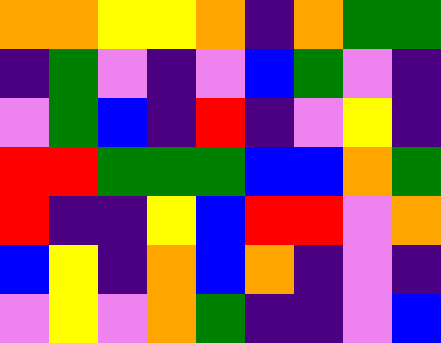[["orange", "orange", "yellow", "yellow", "orange", "indigo", "orange", "green", "green"], ["indigo", "green", "violet", "indigo", "violet", "blue", "green", "violet", "indigo"], ["violet", "green", "blue", "indigo", "red", "indigo", "violet", "yellow", "indigo"], ["red", "red", "green", "green", "green", "blue", "blue", "orange", "green"], ["red", "indigo", "indigo", "yellow", "blue", "red", "red", "violet", "orange"], ["blue", "yellow", "indigo", "orange", "blue", "orange", "indigo", "violet", "indigo"], ["violet", "yellow", "violet", "orange", "green", "indigo", "indigo", "violet", "blue"]]